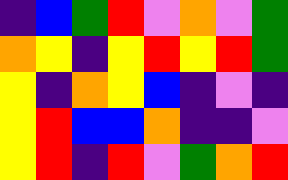[["indigo", "blue", "green", "red", "violet", "orange", "violet", "green"], ["orange", "yellow", "indigo", "yellow", "red", "yellow", "red", "green"], ["yellow", "indigo", "orange", "yellow", "blue", "indigo", "violet", "indigo"], ["yellow", "red", "blue", "blue", "orange", "indigo", "indigo", "violet"], ["yellow", "red", "indigo", "red", "violet", "green", "orange", "red"]]